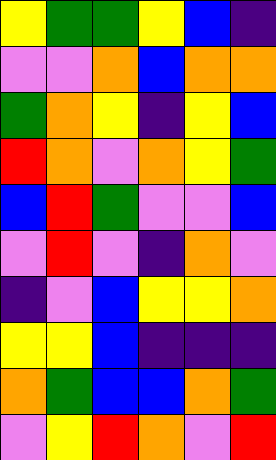[["yellow", "green", "green", "yellow", "blue", "indigo"], ["violet", "violet", "orange", "blue", "orange", "orange"], ["green", "orange", "yellow", "indigo", "yellow", "blue"], ["red", "orange", "violet", "orange", "yellow", "green"], ["blue", "red", "green", "violet", "violet", "blue"], ["violet", "red", "violet", "indigo", "orange", "violet"], ["indigo", "violet", "blue", "yellow", "yellow", "orange"], ["yellow", "yellow", "blue", "indigo", "indigo", "indigo"], ["orange", "green", "blue", "blue", "orange", "green"], ["violet", "yellow", "red", "orange", "violet", "red"]]